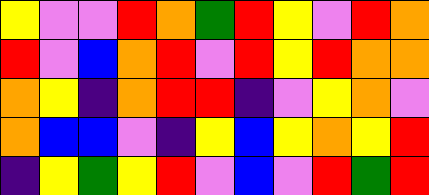[["yellow", "violet", "violet", "red", "orange", "green", "red", "yellow", "violet", "red", "orange"], ["red", "violet", "blue", "orange", "red", "violet", "red", "yellow", "red", "orange", "orange"], ["orange", "yellow", "indigo", "orange", "red", "red", "indigo", "violet", "yellow", "orange", "violet"], ["orange", "blue", "blue", "violet", "indigo", "yellow", "blue", "yellow", "orange", "yellow", "red"], ["indigo", "yellow", "green", "yellow", "red", "violet", "blue", "violet", "red", "green", "red"]]